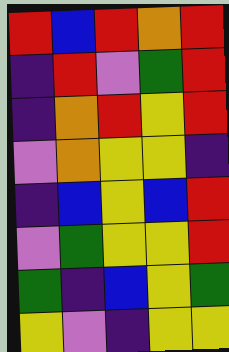[["red", "blue", "red", "orange", "red"], ["indigo", "red", "violet", "green", "red"], ["indigo", "orange", "red", "yellow", "red"], ["violet", "orange", "yellow", "yellow", "indigo"], ["indigo", "blue", "yellow", "blue", "red"], ["violet", "green", "yellow", "yellow", "red"], ["green", "indigo", "blue", "yellow", "green"], ["yellow", "violet", "indigo", "yellow", "yellow"]]